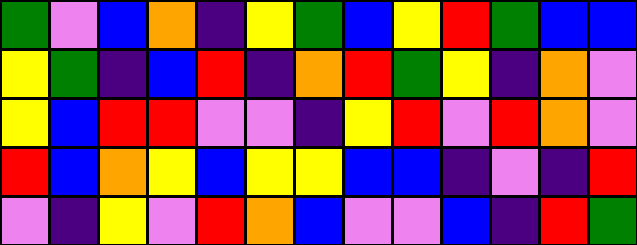[["green", "violet", "blue", "orange", "indigo", "yellow", "green", "blue", "yellow", "red", "green", "blue", "blue"], ["yellow", "green", "indigo", "blue", "red", "indigo", "orange", "red", "green", "yellow", "indigo", "orange", "violet"], ["yellow", "blue", "red", "red", "violet", "violet", "indigo", "yellow", "red", "violet", "red", "orange", "violet"], ["red", "blue", "orange", "yellow", "blue", "yellow", "yellow", "blue", "blue", "indigo", "violet", "indigo", "red"], ["violet", "indigo", "yellow", "violet", "red", "orange", "blue", "violet", "violet", "blue", "indigo", "red", "green"]]